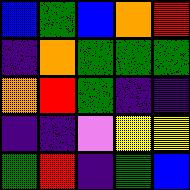[["blue", "green", "blue", "orange", "red"], ["indigo", "orange", "green", "green", "green"], ["orange", "red", "green", "indigo", "indigo"], ["indigo", "indigo", "violet", "yellow", "yellow"], ["green", "red", "indigo", "green", "blue"]]